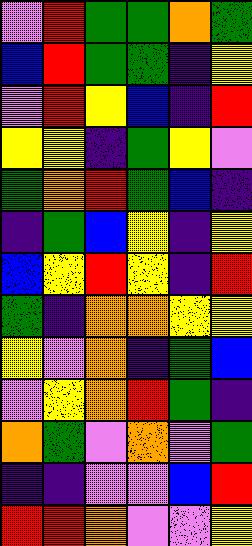[["violet", "red", "green", "green", "orange", "green"], ["blue", "red", "green", "green", "indigo", "yellow"], ["violet", "red", "yellow", "blue", "indigo", "red"], ["yellow", "yellow", "indigo", "green", "yellow", "violet"], ["green", "orange", "red", "green", "blue", "indigo"], ["indigo", "green", "blue", "yellow", "indigo", "yellow"], ["blue", "yellow", "red", "yellow", "indigo", "red"], ["green", "indigo", "orange", "orange", "yellow", "yellow"], ["yellow", "violet", "orange", "indigo", "green", "blue"], ["violet", "yellow", "orange", "red", "green", "indigo"], ["orange", "green", "violet", "orange", "violet", "green"], ["indigo", "indigo", "violet", "violet", "blue", "red"], ["red", "red", "orange", "violet", "violet", "yellow"]]